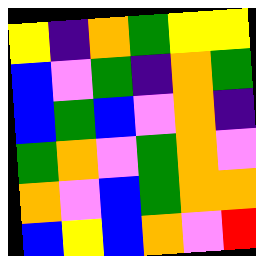[["yellow", "indigo", "orange", "green", "yellow", "yellow"], ["blue", "violet", "green", "indigo", "orange", "green"], ["blue", "green", "blue", "violet", "orange", "indigo"], ["green", "orange", "violet", "green", "orange", "violet"], ["orange", "violet", "blue", "green", "orange", "orange"], ["blue", "yellow", "blue", "orange", "violet", "red"]]